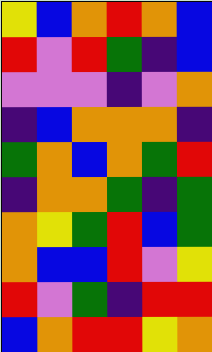[["yellow", "blue", "orange", "red", "orange", "blue"], ["red", "violet", "red", "green", "indigo", "blue"], ["violet", "violet", "violet", "indigo", "violet", "orange"], ["indigo", "blue", "orange", "orange", "orange", "indigo"], ["green", "orange", "blue", "orange", "green", "red"], ["indigo", "orange", "orange", "green", "indigo", "green"], ["orange", "yellow", "green", "red", "blue", "green"], ["orange", "blue", "blue", "red", "violet", "yellow"], ["red", "violet", "green", "indigo", "red", "red"], ["blue", "orange", "red", "red", "yellow", "orange"]]